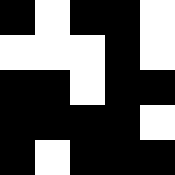[["black", "white", "black", "black", "white"], ["white", "white", "white", "black", "white"], ["black", "black", "white", "black", "black"], ["black", "black", "black", "black", "white"], ["black", "white", "black", "black", "black"]]